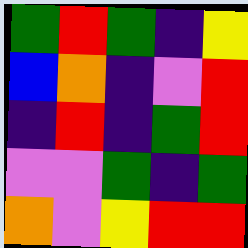[["green", "red", "green", "indigo", "yellow"], ["blue", "orange", "indigo", "violet", "red"], ["indigo", "red", "indigo", "green", "red"], ["violet", "violet", "green", "indigo", "green"], ["orange", "violet", "yellow", "red", "red"]]